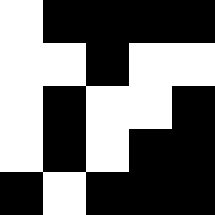[["white", "black", "black", "black", "black"], ["white", "white", "black", "white", "white"], ["white", "black", "white", "white", "black"], ["white", "black", "white", "black", "black"], ["black", "white", "black", "black", "black"]]